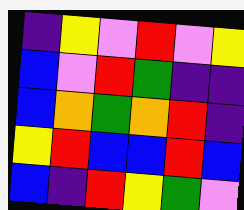[["indigo", "yellow", "violet", "red", "violet", "yellow"], ["blue", "violet", "red", "green", "indigo", "indigo"], ["blue", "orange", "green", "orange", "red", "indigo"], ["yellow", "red", "blue", "blue", "red", "blue"], ["blue", "indigo", "red", "yellow", "green", "violet"]]